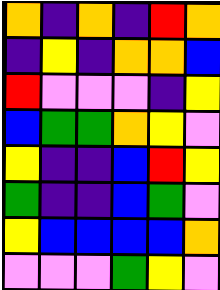[["orange", "indigo", "orange", "indigo", "red", "orange"], ["indigo", "yellow", "indigo", "orange", "orange", "blue"], ["red", "violet", "violet", "violet", "indigo", "yellow"], ["blue", "green", "green", "orange", "yellow", "violet"], ["yellow", "indigo", "indigo", "blue", "red", "yellow"], ["green", "indigo", "indigo", "blue", "green", "violet"], ["yellow", "blue", "blue", "blue", "blue", "orange"], ["violet", "violet", "violet", "green", "yellow", "violet"]]